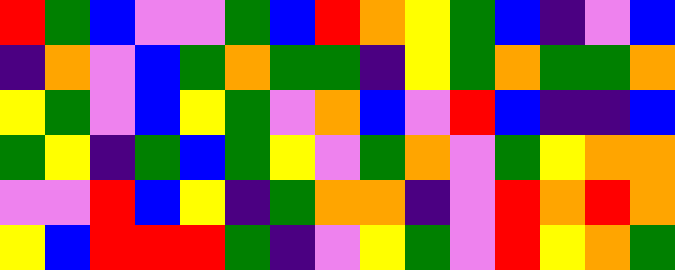[["red", "green", "blue", "violet", "violet", "green", "blue", "red", "orange", "yellow", "green", "blue", "indigo", "violet", "blue"], ["indigo", "orange", "violet", "blue", "green", "orange", "green", "green", "indigo", "yellow", "green", "orange", "green", "green", "orange"], ["yellow", "green", "violet", "blue", "yellow", "green", "violet", "orange", "blue", "violet", "red", "blue", "indigo", "indigo", "blue"], ["green", "yellow", "indigo", "green", "blue", "green", "yellow", "violet", "green", "orange", "violet", "green", "yellow", "orange", "orange"], ["violet", "violet", "red", "blue", "yellow", "indigo", "green", "orange", "orange", "indigo", "violet", "red", "orange", "red", "orange"], ["yellow", "blue", "red", "red", "red", "green", "indigo", "violet", "yellow", "green", "violet", "red", "yellow", "orange", "green"]]